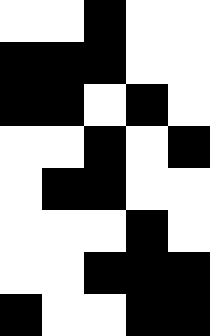[["white", "white", "black", "white", "white"], ["black", "black", "black", "white", "white"], ["black", "black", "white", "black", "white"], ["white", "white", "black", "white", "black"], ["white", "black", "black", "white", "white"], ["white", "white", "white", "black", "white"], ["white", "white", "black", "black", "black"], ["black", "white", "white", "black", "black"]]